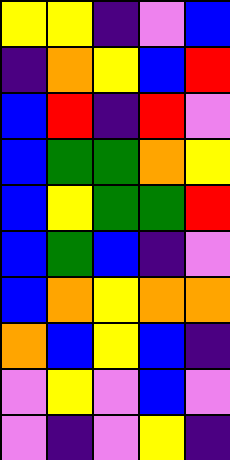[["yellow", "yellow", "indigo", "violet", "blue"], ["indigo", "orange", "yellow", "blue", "red"], ["blue", "red", "indigo", "red", "violet"], ["blue", "green", "green", "orange", "yellow"], ["blue", "yellow", "green", "green", "red"], ["blue", "green", "blue", "indigo", "violet"], ["blue", "orange", "yellow", "orange", "orange"], ["orange", "blue", "yellow", "blue", "indigo"], ["violet", "yellow", "violet", "blue", "violet"], ["violet", "indigo", "violet", "yellow", "indigo"]]